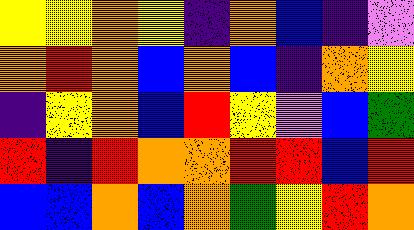[["yellow", "yellow", "orange", "yellow", "indigo", "orange", "blue", "indigo", "violet"], ["orange", "red", "orange", "blue", "orange", "blue", "indigo", "orange", "yellow"], ["indigo", "yellow", "orange", "blue", "red", "yellow", "violet", "blue", "green"], ["red", "indigo", "red", "orange", "orange", "red", "red", "blue", "red"], ["blue", "blue", "orange", "blue", "orange", "green", "yellow", "red", "orange"]]